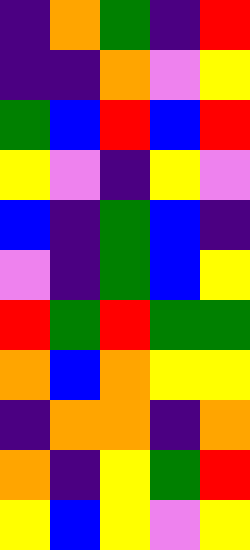[["indigo", "orange", "green", "indigo", "red"], ["indigo", "indigo", "orange", "violet", "yellow"], ["green", "blue", "red", "blue", "red"], ["yellow", "violet", "indigo", "yellow", "violet"], ["blue", "indigo", "green", "blue", "indigo"], ["violet", "indigo", "green", "blue", "yellow"], ["red", "green", "red", "green", "green"], ["orange", "blue", "orange", "yellow", "yellow"], ["indigo", "orange", "orange", "indigo", "orange"], ["orange", "indigo", "yellow", "green", "red"], ["yellow", "blue", "yellow", "violet", "yellow"]]